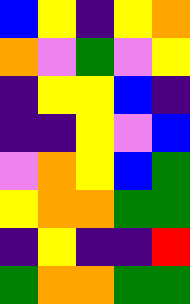[["blue", "yellow", "indigo", "yellow", "orange"], ["orange", "violet", "green", "violet", "yellow"], ["indigo", "yellow", "yellow", "blue", "indigo"], ["indigo", "indigo", "yellow", "violet", "blue"], ["violet", "orange", "yellow", "blue", "green"], ["yellow", "orange", "orange", "green", "green"], ["indigo", "yellow", "indigo", "indigo", "red"], ["green", "orange", "orange", "green", "green"]]